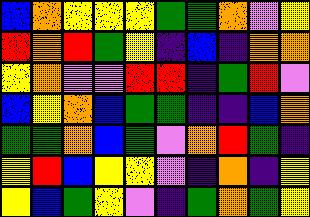[["blue", "orange", "yellow", "yellow", "yellow", "green", "green", "orange", "violet", "yellow"], ["red", "orange", "red", "green", "yellow", "indigo", "blue", "indigo", "orange", "orange"], ["yellow", "orange", "violet", "violet", "red", "red", "indigo", "green", "red", "violet"], ["blue", "yellow", "orange", "blue", "green", "green", "indigo", "indigo", "blue", "orange"], ["green", "green", "orange", "blue", "green", "violet", "orange", "red", "green", "indigo"], ["yellow", "red", "blue", "yellow", "yellow", "violet", "indigo", "orange", "indigo", "yellow"], ["yellow", "blue", "green", "yellow", "violet", "indigo", "green", "orange", "green", "yellow"]]